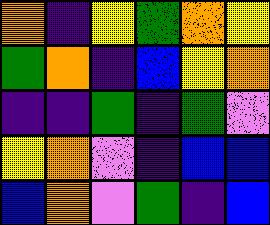[["orange", "indigo", "yellow", "green", "orange", "yellow"], ["green", "orange", "indigo", "blue", "yellow", "orange"], ["indigo", "indigo", "green", "indigo", "green", "violet"], ["yellow", "orange", "violet", "indigo", "blue", "blue"], ["blue", "orange", "violet", "green", "indigo", "blue"]]